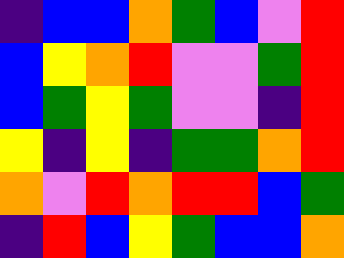[["indigo", "blue", "blue", "orange", "green", "blue", "violet", "red"], ["blue", "yellow", "orange", "red", "violet", "violet", "green", "red"], ["blue", "green", "yellow", "green", "violet", "violet", "indigo", "red"], ["yellow", "indigo", "yellow", "indigo", "green", "green", "orange", "red"], ["orange", "violet", "red", "orange", "red", "red", "blue", "green"], ["indigo", "red", "blue", "yellow", "green", "blue", "blue", "orange"]]